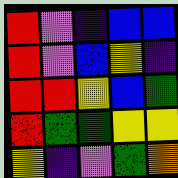[["red", "violet", "indigo", "blue", "blue"], ["red", "violet", "blue", "yellow", "indigo"], ["red", "red", "yellow", "blue", "green"], ["red", "green", "green", "yellow", "yellow"], ["yellow", "indigo", "violet", "green", "orange"]]